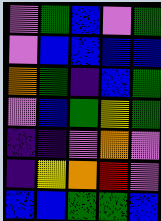[["violet", "green", "blue", "violet", "green"], ["violet", "blue", "blue", "blue", "blue"], ["orange", "green", "indigo", "blue", "green"], ["violet", "blue", "green", "yellow", "green"], ["indigo", "indigo", "violet", "orange", "violet"], ["indigo", "yellow", "orange", "red", "violet"], ["blue", "blue", "green", "green", "blue"]]